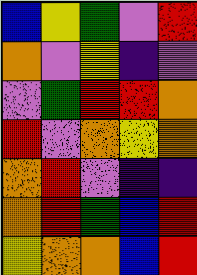[["blue", "yellow", "green", "violet", "red"], ["orange", "violet", "yellow", "indigo", "violet"], ["violet", "green", "red", "red", "orange"], ["red", "violet", "orange", "yellow", "orange"], ["orange", "red", "violet", "indigo", "indigo"], ["orange", "red", "green", "blue", "red"], ["yellow", "orange", "orange", "blue", "red"]]